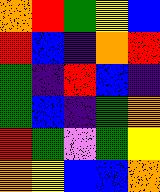[["orange", "red", "green", "yellow", "blue"], ["red", "blue", "indigo", "orange", "red"], ["green", "indigo", "red", "blue", "indigo"], ["green", "blue", "indigo", "green", "orange"], ["red", "green", "violet", "green", "yellow"], ["orange", "yellow", "blue", "blue", "orange"]]